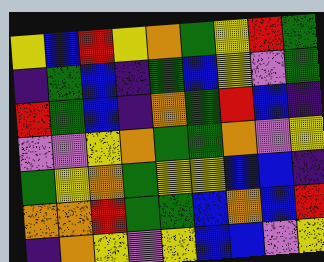[["yellow", "blue", "red", "yellow", "orange", "green", "yellow", "red", "green"], ["indigo", "green", "blue", "indigo", "green", "blue", "yellow", "violet", "green"], ["red", "green", "blue", "indigo", "orange", "green", "red", "blue", "indigo"], ["violet", "violet", "yellow", "orange", "green", "green", "orange", "violet", "yellow"], ["green", "yellow", "orange", "green", "yellow", "yellow", "blue", "blue", "indigo"], ["orange", "orange", "red", "green", "green", "blue", "orange", "blue", "red"], ["indigo", "orange", "yellow", "violet", "yellow", "blue", "blue", "violet", "yellow"]]